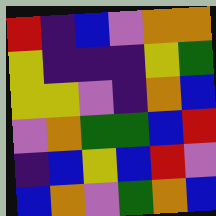[["red", "indigo", "blue", "violet", "orange", "orange"], ["yellow", "indigo", "indigo", "indigo", "yellow", "green"], ["yellow", "yellow", "violet", "indigo", "orange", "blue"], ["violet", "orange", "green", "green", "blue", "red"], ["indigo", "blue", "yellow", "blue", "red", "violet"], ["blue", "orange", "violet", "green", "orange", "blue"]]